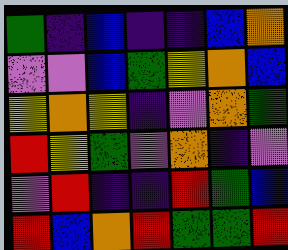[["green", "indigo", "blue", "indigo", "indigo", "blue", "orange"], ["violet", "violet", "blue", "green", "yellow", "orange", "blue"], ["yellow", "orange", "yellow", "indigo", "violet", "orange", "green"], ["red", "yellow", "green", "violet", "orange", "indigo", "violet"], ["violet", "red", "indigo", "indigo", "red", "green", "blue"], ["red", "blue", "orange", "red", "green", "green", "red"]]